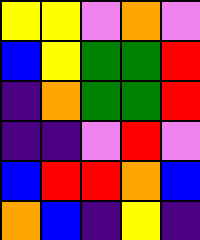[["yellow", "yellow", "violet", "orange", "violet"], ["blue", "yellow", "green", "green", "red"], ["indigo", "orange", "green", "green", "red"], ["indigo", "indigo", "violet", "red", "violet"], ["blue", "red", "red", "orange", "blue"], ["orange", "blue", "indigo", "yellow", "indigo"]]